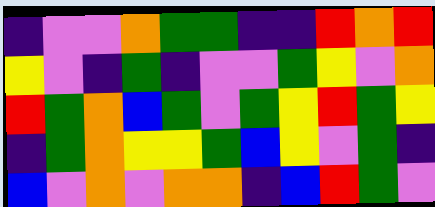[["indigo", "violet", "violet", "orange", "green", "green", "indigo", "indigo", "red", "orange", "red"], ["yellow", "violet", "indigo", "green", "indigo", "violet", "violet", "green", "yellow", "violet", "orange"], ["red", "green", "orange", "blue", "green", "violet", "green", "yellow", "red", "green", "yellow"], ["indigo", "green", "orange", "yellow", "yellow", "green", "blue", "yellow", "violet", "green", "indigo"], ["blue", "violet", "orange", "violet", "orange", "orange", "indigo", "blue", "red", "green", "violet"]]